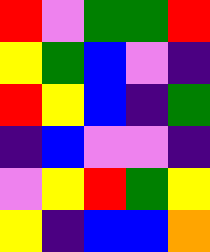[["red", "violet", "green", "green", "red"], ["yellow", "green", "blue", "violet", "indigo"], ["red", "yellow", "blue", "indigo", "green"], ["indigo", "blue", "violet", "violet", "indigo"], ["violet", "yellow", "red", "green", "yellow"], ["yellow", "indigo", "blue", "blue", "orange"]]